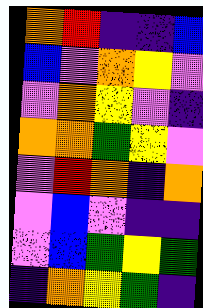[["orange", "red", "indigo", "indigo", "blue"], ["blue", "violet", "orange", "yellow", "violet"], ["violet", "orange", "yellow", "violet", "indigo"], ["orange", "orange", "green", "yellow", "violet"], ["violet", "red", "orange", "indigo", "orange"], ["violet", "blue", "violet", "indigo", "indigo"], ["violet", "blue", "green", "yellow", "green"], ["indigo", "orange", "yellow", "green", "indigo"]]